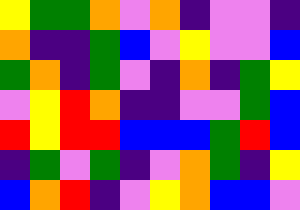[["yellow", "green", "green", "orange", "violet", "orange", "indigo", "violet", "violet", "indigo"], ["orange", "indigo", "indigo", "green", "blue", "violet", "yellow", "violet", "violet", "blue"], ["green", "orange", "indigo", "green", "violet", "indigo", "orange", "indigo", "green", "yellow"], ["violet", "yellow", "red", "orange", "indigo", "indigo", "violet", "violet", "green", "blue"], ["red", "yellow", "red", "red", "blue", "blue", "blue", "green", "red", "blue"], ["indigo", "green", "violet", "green", "indigo", "violet", "orange", "green", "indigo", "yellow"], ["blue", "orange", "red", "indigo", "violet", "yellow", "orange", "blue", "blue", "violet"]]